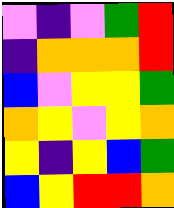[["violet", "indigo", "violet", "green", "red"], ["indigo", "orange", "orange", "orange", "red"], ["blue", "violet", "yellow", "yellow", "green"], ["orange", "yellow", "violet", "yellow", "orange"], ["yellow", "indigo", "yellow", "blue", "green"], ["blue", "yellow", "red", "red", "orange"]]